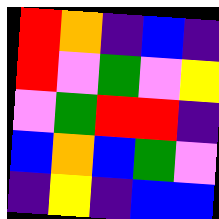[["red", "orange", "indigo", "blue", "indigo"], ["red", "violet", "green", "violet", "yellow"], ["violet", "green", "red", "red", "indigo"], ["blue", "orange", "blue", "green", "violet"], ["indigo", "yellow", "indigo", "blue", "blue"]]